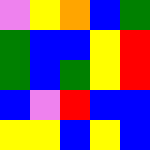[["violet", "yellow", "orange", "blue", "green"], ["green", "blue", "blue", "yellow", "red"], ["green", "blue", "green", "yellow", "red"], ["blue", "violet", "red", "blue", "blue"], ["yellow", "yellow", "blue", "yellow", "blue"]]